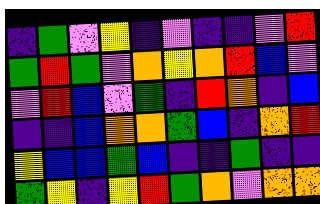[["indigo", "green", "violet", "yellow", "indigo", "violet", "indigo", "indigo", "violet", "red"], ["green", "red", "green", "violet", "orange", "yellow", "orange", "red", "blue", "violet"], ["violet", "red", "blue", "violet", "green", "indigo", "red", "orange", "indigo", "blue"], ["indigo", "indigo", "blue", "orange", "orange", "green", "blue", "indigo", "orange", "red"], ["yellow", "blue", "blue", "green", "blue", "indigo", "indigo", "green", "indigo", "indigo"], ["green", "yellow", "indigo", "yellow", "red", "green", "orange", "violet", "orange", "orange"]]